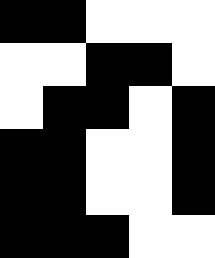[["black", "black", "white", "white", "white"], ["white", "white", "black", "black", "white"], ["white", "black", "black", "white", "black"], ["black", "black", "white", "white", "black"], ["black", "black", "white", "white", "black"], ["black", "black", "black", "white", "white"]]